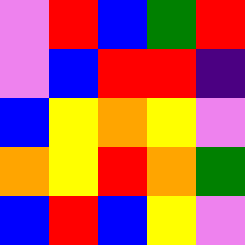[["violet", "red", "blue", "green", "red"], ["violet", "blue", "red", "red", "indigo"], ["blue", "yellow", "orange", "yellow", "violet"], ["orange", "yellow", "red", "orange", "green"], ["blue", "red", "blue", "yellow", "violet"]]